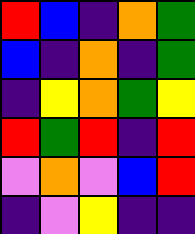[["red", "blue", "indigo", "orange", "green"], ["blue", "indigo", "orange", "indigo", "green"], ["indigo", "yellow", "orange", "green", "yellow"], ["red", "green", "red", "indigo", "red"], ["violet", "orange", "violet", "blue", "red"], ["indigo", "violet", "yellow", "indigo", "indigo"]]